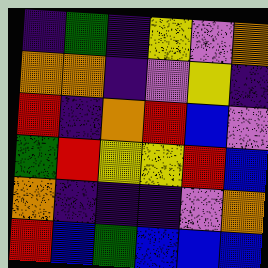[["indigo", "green", "indigo", "yellow", "violet", "orange"], ["orange", "orange", "indigo", "violet", "yellow", "indigo"], ["red", "indigo", "orange", "red", "blue", "violet"], ["green", "red", "yellow", "yellow", "red", "blue"], ["orange", "indigo", "indigo", "indigo", "violet", "orange"], ["red", "blue", "green", "blue", "blue", "blue"]]